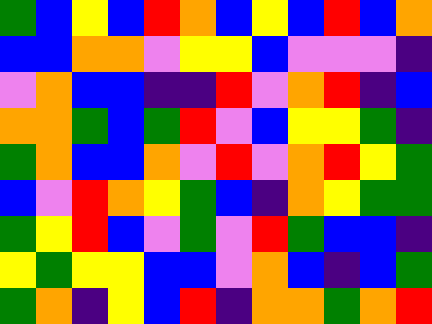[["green", "blue", "yellow", "blue", "red", "orange", "blue", "yellow", "blue", "red", "blue", "orange"], ["blue", "blue", "orange", "orange", "violet", "yellow", "yellow", "blue", "violet", "violet", "violet", "indigo"], ["violet", "orange", "blue", "blue", "indigo", "indigo", "red", "violet", "orange", "red", "indigo", "blue"], ["orange", "orange", "green", "blue", "green", "red", "violet", "blue", "yellow", "yellow", "green", "indigo"], ["green", "orange", "blue", "blue", "orange", "violet", "red", "violet", "orange", "red", "yellow", "green"], ["blue", "violet", "red", "orange", "yellow", "green", "blue", "indigo", "orange", "yellow", "green", "green"], ["green", "yellow", "red", "blue", "violet", "green", "violet", "red", "green", "blue", "blue", "indigo"], ["yellow", "green", "yellow", "yellow", "blue", "blue", "violet", "orange", "blue", "indigo", "blue", "green"], ["green", "orange", "indigo", "yellow", "blue", "red", "indigo", "orange", "orange", "green", "orange", "red"]]